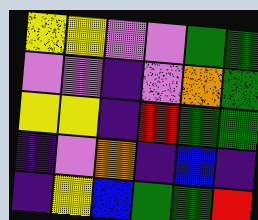[["yellow", "yellow", "violet", "violet", "green", "green"], ["violet", "violet", "indigo", "violet", "orange", "green"], ["yellow", "yellow", "indigo", "red", "green", "green"], ["indigo", "violet", "orange", "indigo", "blue", "indigo"], ["indigo", "yellow", "blue", "green", "green", "red"]]